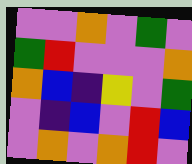[["violet", "violet", "orange", "violet", "green", "violet"], ["green", "red", "violet", "violet", "violet", "orange"], ["orange", "blue", "indigo", "yellow", "violet", "green"], ["violet", "indigo", "blue", "violet", "red", "blue"], ["violet", "orange", "violet", "orange", "red", "violet"]]